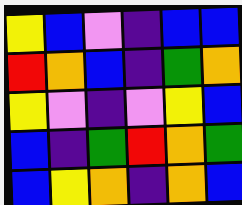[["yellow", "blue", "violet", "indigo", "blue", "blue"], ["red", "orange", "blue", "indigo", "green", "orange"], ["yellow", "violet", "indigo", "violet", "yellow", "blue"], ["blue", "indigo", "green", "red", "orange", "green"], ["blue", "yellow", "orange", "indigo", "orange", "blue"]]